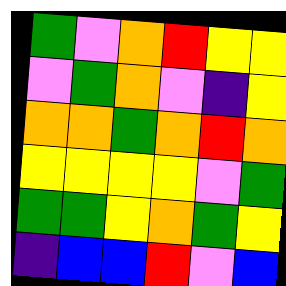[["green", "violet", "orange", "red", "yellow", "yellow"], ["violet", "green", "orange", "violet", "indigo", "yellow"], ["orange", "orange", "green", "orange", "red", "orange"], ["yellow", "yellow", "yellow", "yellow", "violet", "green"], ["green", "green", "yellow", "orange", "green", "yellow"], ["indigo", "blue", "blue", "red", "violet", "blue"]]